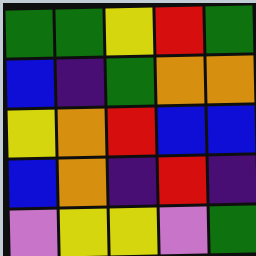[["green", "green", "yellow", "red", "green"], ["blue", "indigo", "green", "orange", "orange"], ["yellow", "orange", "red", "blue", "blue"], ["blue", "orange", "indigo", "red", "indigo"], ["violet", "yellow", "yellow", "violet", "green"]]